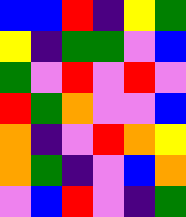[["blue", "blue", "red", "indigo", "yellow", "green"], ["yellow", "indigo", "green", "green", "violet", "blue"], ["green", "violet", "red", "violet", "red", "violet"], ["red", "green", "orange", "violet", "violet", "blue"], ["orange", "indigo", "violet", "red", "orange", "yellow"], ["orange", "green", "indigo", "violet", "blue", "orange"], ["violet", "blue", "red", "violet", "indigo", "green"]]